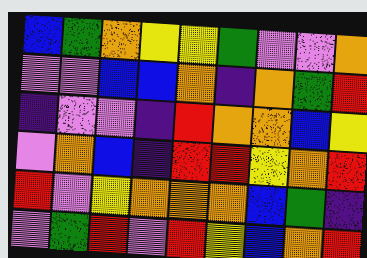[["blue", "green", "orange", "yellow", "yellow", "green", "violet", "violet", "orange"], ["violet", "violet", "blue", "blue", "orange", "indigo", "orange", "green", "red"], ["indigo", "violet", "violet", "indigo", "red", "orange", "orange", "blue", "yellow"], ["violet", "orange", "blue", "indigo", "red", "red", "yellow", "orange", "red"], ["red", "violet", "yellow", "orange", "orange", "orange", "blue", "green", "indigo"], ["violet", "green", "red", "violet", "red", "yellow", "blue", "orange", "red"]]